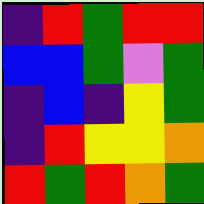[["indigo", "red", "green", "red", "red"], ["blue", "blue", "green", "violet", "green"], ["indigo", "blue", "indigo", "yellow", "green"], ["indigo", "red", "yellow", "yellow", "orange"], ["red", "green", "red", "orange", "green"]]